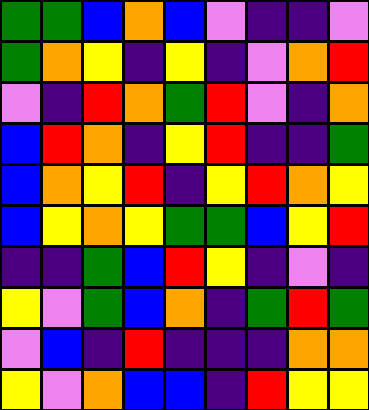[["green", "green", "blue", "orange", "blue", "violet", "indigo", "indigo", "violet"], ["green", "orange", "yellow", "indigo", "yellow", "indigo", "violet", "orange", "red"], ["violet", "indigo", "red", "orange", "green", "red", "violet", "indigo", "orange"], ["blue", "red", "orange", "indigo", "yellow", "red", "indigo", "indigo", "green"], ["blue", "orange", "yellow", "red", "indigo", "yellow", "red", "orange", "yellow"], ["blue", "yellow", "orange", "yellow", "green", "green", "blue", "yellow", "red"], ["indigo", "indigo", "green", "blue", "red", "yellow", "indigo", "violet", "indigo"], ["yellow", "violet", "green", "blue", "orange", "indigo", "green", "red", "green"], ["violet", "blue", "indigo", "red", "indigo", "indigo", "indigo", "orange", "orange"], ["yellow", "violet", "orange", "blue", "blue", "indigo", "red", "yellow", "yellow"]]